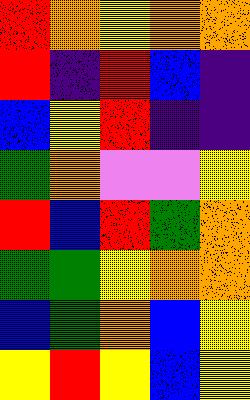[["red", "orange", "yellow", "orange", "orange"], ["red", "indigo", "red", "blue", "indigo"], ["blue", "yellow", "red", "indigo", "indigo"], ["green", "orange", "violet", "violet", "yellow"], ["red", "blue", "red", "green", "orange"], ["green", "green", "yellow", "orange", "orange"], ["blue", "green", "orange", "blue", "yellow"], ["yellow", "red", "yellow", "blue", "yellow"]]